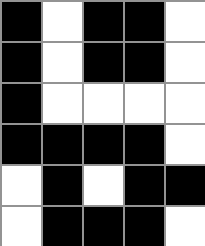[["black", "white", "black", "black", "white"], ["black", "white", "black", "black", "white"], ["black", "white", "white", "white", "white"], ["black", "black", "black", "black", "white"], ["white", "black", "white", "black", "black"], ["white", "black", "black", "black", "white"]]